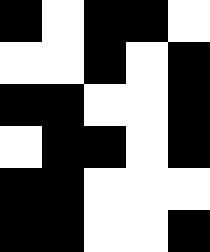[["black", "white", "black", "black", "white"], ["white", "white", "black", "white", "black"], ["black", "black", "white", "white", "black"], ["white", "black", "black", "white", "black"], ["black", "black", "white", "white", "white"], ["black", "black", "white", "white", "black"]]